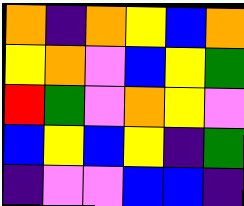[["orange", "indigo", "orange", "yellow", "blue", "orange"], ["yellow", "orange", "violet", "blue", "yellow", "green"], ["red", "green", "violet", "orange", "yellow", "violet"], ["blue", "yellow", "blue", "yellow", "indigo", "green"], ["indigo", "violet", "violet", "blue", "blue", "indigo"]]